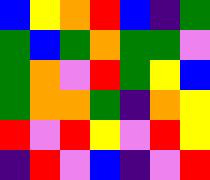[["blue", "yellow", "orange", "red", "blue", "indigo", "green"], ["green", "blue", "green", "orange", "green", "green", "violet"], ["green", "orange", "violet", "red", "green", "yellow", "blue"], ["green", "orange", "orange", "green", "indigo", "orange", "yellow"], ["red", "violet", "red", "yellow", "violet", "red", "yellow"], ["indigo", "red", "violet", "blue", "indigo", "violet", "red"]]